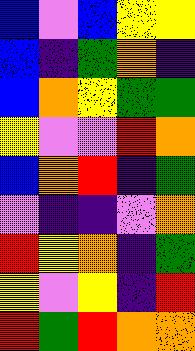[["blue", "violet", "blue", "yellow", "yellow"], ["blue", "indigo", "green", "orange", "indigo"], ["blue", "orange", "yellow", "green", "green"], ["yellow", "violet", "violet", "red", "orange"], ["blue", "orange", "red", "indigo", "green"], ["violet", "indigo", "indigo", "violet", "orange"], ["red", "yellow", "orange", "indigo", "green"], ["yellow", "violet", "yellow", "indigo", "red"], ["red", "green", "red", "orange", "orange"]]